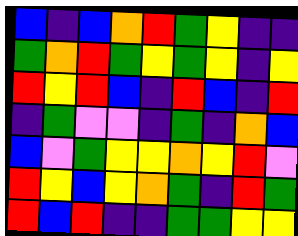[["blue", "indigo", "blue", "orange", "red", "green", "yellow", "indigo", "indigo"], ["green", "orange", "red", "green", "yellow", "green", "yellow", "indigo", "yellow"], ["red", "yellow", "red", "blue", "indigo", "red", "blue", "indigo", "red"], ["indigo", "green", "violet", "violet", "indigo", "green", "indigo", "orange", "blue"], ["blue", "violet", "green", "yellow", "yellow", "orange", "yellow", "red", "violet"], ["red", "yellow", "blue", "yellow", "orange", "green", "indigo", "red", "green"], ["red", "blue", "red", "indigo", "indigo", "green", "green", "yellow", "yellow"]]